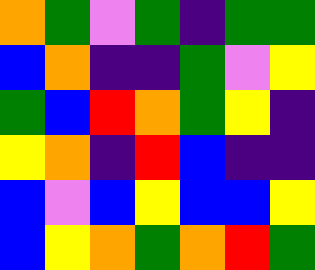[["orange", "green", "violet", "green", "indigo", "green", "green"], ["blue", "orange", "indigo", "indigo", "green", "violet", "yellow"], ["green", "blue", "red", "orange", "green", "yellow", "indigo"], ["yellow", "orange", "indigo", "red", "blue", "indigo", "indigo"], ["blue", "violet", "blue", "yellow", "blue", "blue", "yellow"], ["blue", "yellow", "orange", "green", "orange", "red", "green"]]